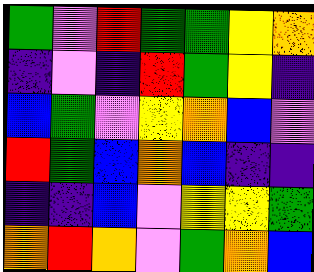[["green", "violet", "red", "green", "green", "yellow", "orange"], ["indigo", "violet", "indigo", "red", "green", "yellow", "indigo"], ["blue", "green", "violet", "yellow", "orange", "blue", "violet"], ["red", "green", "blue", "orange", "blue", "indigo", "indigo"], ["indigo", "indigo", "blue", "violet", "yellow", "yellow", "green"], ["orange", "red", "orange", "violet", "green", "orange", "blue"]]